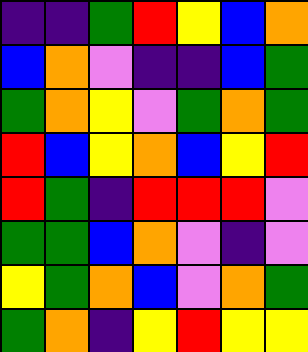[["indigo", "indigo", "green", "red", "yellow", "blue", "orange"], ["blue", "orange", "violet", "indigo", "indigo", "blue", "green"], ["green", "orange", "yellow", "violet", "green", "orange", "green"], ["red", "blue", "yellow", "orange", "blue", "yellow", "red"], ["red", "green", "indigo", "red", "red", "red", "violet"], ["green", "green", "blue", "orange", "violet", "indigo", "violet"], ["yellow", "green", "orange", "blue", "violet", "orange", "green"], ["green", "orange", "indigo", "yellow", "red", "yellow", "yellow"]]